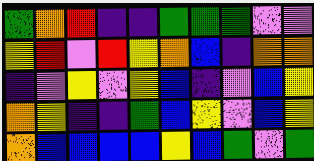[["green", "orange", "red", "indigo", "indigo", "green", "green", "green", "violet", "violet"], ["yellow", "red", "violet", "red", "yellow", "orange", "blue", "indigo", "orange", "orange"], ["indigo", "violet", "yellow", "violet", "yellow", "blue", "indigo", "violet", "blue", "yellow"], ["orange", "yellow", "indigo", "indigo", "green", "blue", "yellow", "violet", "blue", "yellow"], ["orange", "blue", "blue", "blue", "blue", "yellow", "blue", "green", "violet", "green"]]